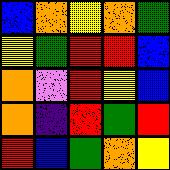[["blue", "orange", "yellow", "orange", "green"], ["yellow", "green", "red", "red", "blue"], ["orange", "violet", "red", "yellow", "blue"], ["orange", "indigo", "red", "green", "red"], ["red", "blue", "green", "orange", "yellow"]]